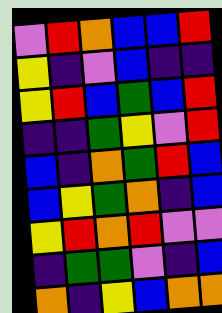[["violet", "red", "orange", "blue", "blue", "red"], ["yellow", "indigo", "violet", "blue", "indigo", "indigo"], ["yellow", "red", "blue", "green", "blue", "red"], ["indigo", "indigo", "green", "yellow", "violet", "red"], ["blue", "indigo", "orange", "green", "red", "blue"], ["blue", "yellow", "green", "orange", "indigo", "blue"], ["yellow", "red", "orange", "red", "violet", "violet"], ["indigo", "green", "green", "violet", "indigo", "blue"], ["orange", "indigo", "yellow", "blue", "orange", "orange"]]